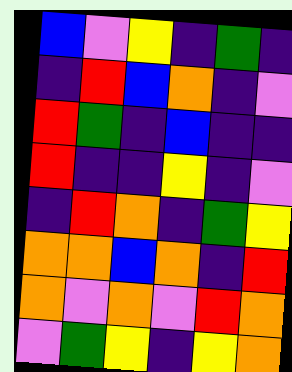[["blue", "violet", "yellow", "indigo", "green", "indigo"], ["indigo", "red", "blue", "orange", "indigo", "violet"], ["red", "green", "indigo", "blue", "indigo", "indigo"], ["red", "indigo", "indigo", "yellow", "indigo", "violet"], ["indigo", "red", "orange", "indigo", "green", "yellow"], ["orange", "orange", "blue", "orange", "indigo", "red"], ["orange", "violet", "orange", "violet", "red", "orange"], ["violet", "green", "yellow", "indigo", "yellow", "orange"]]